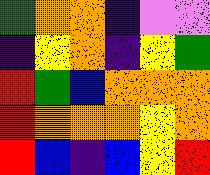[["green", "orange", "orange", "indigo", "violet", "violet"], ["indigo", "yellow", "orange", "indigo", "yellow", "green"], ["red", "green", "blue", "orange", "orange", "orange"], ["red", "orange", "orange", "orange", "yellow", "orange"], ["red", "blue", "indigo", "blue", "yellow", "red"]]